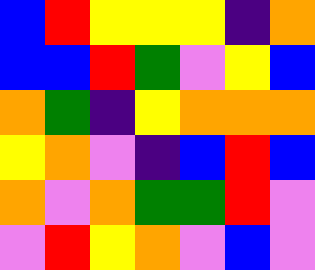[["blue", "red", "yellow", "yellow", "yellow", "indigo", "orange"], ["blue", "blue", "red", "green", "violet", "yellow", "blue"], ["orange", "green", "indigo", "yellow", "orange", "orange", "orange"], ["yellow", "orange", "violet", "indigo", "blue", "red", "blue"], ["orange", "violet", "orange", "green", "green", "red", "violet"], ["violet", "red", "yellow", "orange", "violet", "blue", "violet"]]